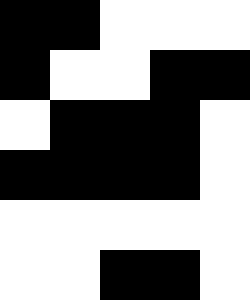[["black", "black", "white", "white", "white"], ["black", "white", "white", "black", "black"], ["white", "black", "black", "black", "white"], ["black", "black", "black", "black", "white"], ["white", "white", "white", "white", "white"], ["white", "white", "black", "black", "white"]]